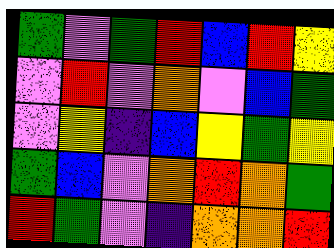[["green", "violet", "green", "red", "blue", "red", "yellow"], ["violet", "red", "violet", "orange", "violet", "blue", "green"], ["violet", "yellow", "indigo", "blue", "yellow", "green", "yellow"], ["green", "blue", "violet", "orange", "red", "orange", "green"], ["red", "green", "violet", "indigo", "orange", "orange", "red"]]